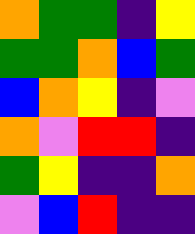[["orange", "green", "green", "indigo", "yellow"], ["green", "green", "orange", "blue", "green"], ["blue", "orange", "yellow", "indigo", "violet"], ["orange", "violet", "red", "red", "indigo"], ["green", "yellow", "indigo", "indigo", "orange"], ["violet", "blue", "red", "indigo", "indigo"]]